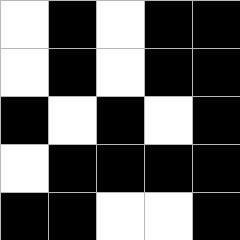[["white", "black", "white", "black", "black"], ["white", "black", "white", "black", "black"], ["black", "white", "black", "white", "black"], ["white", "black", "black", "black", "black"], ["black", "black", "white", "white", "black"]]